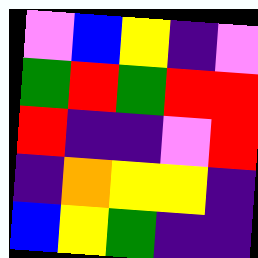[["violet", "blue", "yellow", "indigo", "violet"], ["green", "red", "green", "red", "red"], ["red", "indigo", "indigo", "violet", "red"], ["indigo", "orange", "yellow", "yellow", "indigo"], ["blue", "yellow", "green", "indigo", "indigo"]]